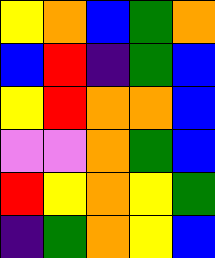[["yellow", "orange", "blue", "green", "orange"], ["blue", "red", "indigo", "green", "blue"], ["yellow", "red", "orange", "orange", "blue"], ["violet", "violet", "orange", "green", "blue"], ["red", "yellow", "orange", "yellow", "green"], ["indigo", "green", "orange", "yellow", "blue"]]